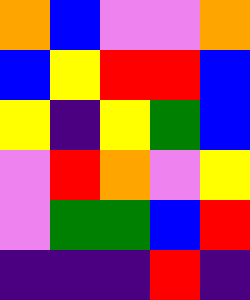[["orange", "blue", "violet", "violet", "orange"], ["blue", "yellow", "red", "red", "blue"], ["yellow", "indigo", "yellow", "green", "blue"], ["violet", "red", "orange", "violet", "yellow"], ["violet", "green", "green", "blue", "red"], ["indigo", "indigo", "indigo", "red", "indigo"]]